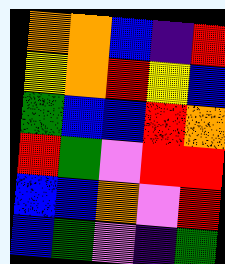[["orange", "orange", "blue", "indigo", "red"], ["yellow", "orange", "red", "yellow", "blue"], ["green", "blue", "blue", "red", "orange"], ["red", "green", "violet", "red", "red"], ["blue", "blue", "orange", "violet", "red"], ["blue", "green", "violet", "indigo", "green"]]